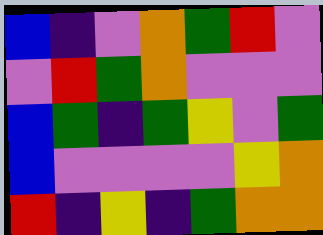[["blue", "indigo", "violet", "orange", "green", "red", "violet"], ["violet", "red", "green", "orange", "violet", "violet", "violet"], ["blue", "green", "indigo", "green", "yellow", "violet", "green"], ["blue", "violet", "violet", "violet", "violet", "yellow", "orange"], ["red", "indigo", "yellow", "indigo", "green", "orange", "orange"]]